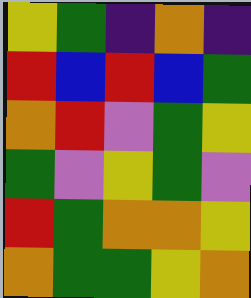[["yellow", "green", "indigo", "orange", "indigo"], ["red", "blue", "red", "blue", "green"], ["orange", "red", "violet", "green", "yellow"], ["green", "violet", "yellow", "green", "violet"], ["red", "green", "orange", "orange", "yellow"], ["orange", "green", "green", "yellow", "orange"]]